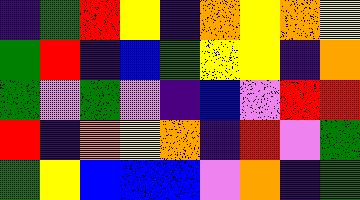[["indigo", "green", "red", "yellow", "indigo", "orange", "yellow", "orange", "yellow"], ["green", "red", "indigo", "blue", "green", "yellow", "yellow", "indigo", "orange"], ["green", "violet", "green", "violet", "indigo", "blue", "violet", "red", "red"], ["red", "indigo", "orange", "yellow", "orange", "indigo", "red", "violet", "green"], ["green", "yellow", "blue", "blue", "blue", "violet", "orange", "indigo", "green"]]